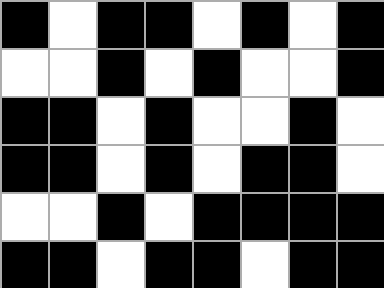[["black", "white", "black", "black", "white", "black", "white", "black"], ["white", "white", "black", "white", "black", "white", "white", "black"], ["black", "black", "white", "black", "white", "white", "black", "white"], ["black", "black", "white", "black", "white", "black", "black", "white"], ["white", "white", "black", "white", "black", "black", "black", "black"], ["black", "black", "white", "black", "black", "white", "black", "black"]]